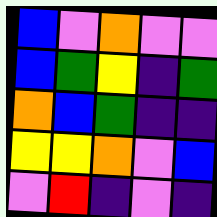[["blue", "violet", "orange", "violet", "violet"], ["blue", "green", "yellow", "indigo", "green"], ["orange", "blue", "green", "indigo", "indigo"], ["yellow", "yellow", "orange", "violet", "blue"], ["violet", "red", "indigo", "violet", "indigo"]]